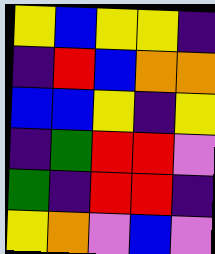[["yellow", "blue", "yellow", "yellow", "indigo"], ["indigo", "red", "blue", "orange", "orange"], ["blue", "blue", "yellow", "indigo", "yellow"], ["indigo", "green", "red", "red", "violet"], ["green", "indigo", "red", "red", "indigo"], ["yellow", "orange", "violet", "blue", "violet"]]